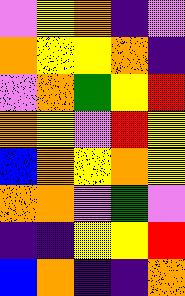[["violet", "yellow", "orange", "indigo", "violet"], ["orange", "yellow", "yellow", "orange", "indigo"], ["violet", "orange", "green", "yellow", "red"], ["orange", "yellow", "violet", "red", "yellow"], ["blue", "orange", "yellow", "orange", "yellow"], ["orange", "orange", "violet", "green", "violet"], ["indigo", "indigo", "yellow", "yellow", "red"], ["blue", "orange", "indigo", "indigo", "orange"]]